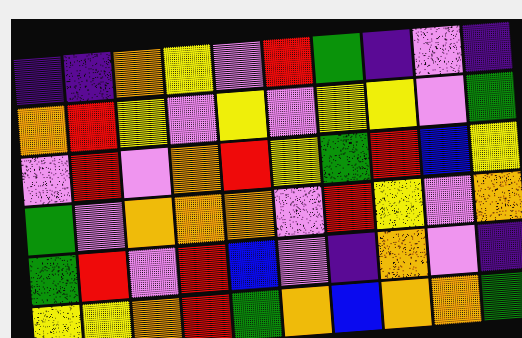[["indigo", "indigo", "orange", "yellow", "violet", "red", "green", "indigo", "violet", "indigo"], ["orange", "red", "yellow", "violet", "yellow", "violet", "yellow", "yellow", "violet", "green"], ["violet", "red", "violet", "orange", "red", "yellow", "green", "red", "blue", "yellow"], ["green", "violet", "orange", "orange", "orange", "violet", "red", "yellow", "violet", "orange"], ["green", "red", "violet", "red", "blue", "violet", "indigo", "orange", "violet", "indigo"], ["yellow", "yellow", "orange", "red", "green", "orange", "blue", "orange", "orange", "green"]]